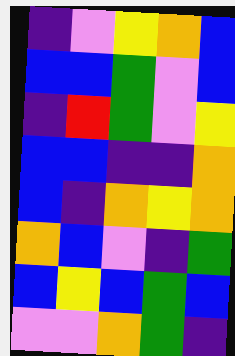[["indigo", "violet", "yellow", "orange", "blue"], ["blue", "blue", "green", "violet", "blue"], ["indigo", "red", "green", "violet", "yellow"], ["blue", "blue", "indigo", "indigo", "orange"], ["blue", "indigo", "orange", "yellow", "orange"], ["orange", "blue", "violet", "indigo", "green"], ["blue", "yellow", "blue", "green", "blue"], ["violet", "violet", "orange", "green", "indigo"]]